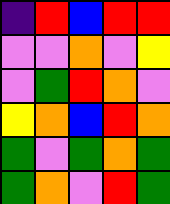[["indigo", "red", "blue", "red", "red"], ["violet", "violet", "orange", "violet", "yellow"], ["violet", "green", "red", "orange", "violet"], ["yellow", "orange", "blue", "red", "orange"], ["green", "violet", "green", "orange", "green"], ["green", "orange", "violet", "red", "green"]]